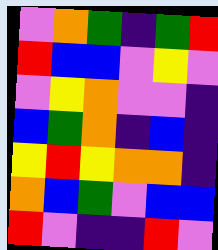[["violet", "orange", "green", "indigo", "green", "red"], ["red", "blue", "blue", "violet", "yellow", "violet"], ["violet", "yellow", "orange", "violet", "violet", "indigo"], ["blue", "green", "orange", "indigo", "blue", "indigo"], ["yellow", "red", "yellow", "orange", "orange", "indigo"], ["orange", "blue", "green", "violet", "blue", "blue"], ["red", "violet", "indigo", "indigo", "red", "violet"]]